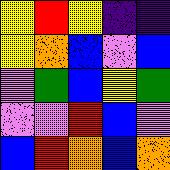[["yellow", "red", "yellow", "indigo", "indigo"], ["yellow", "orange", "blue", "violet", "blue"], ["violet", "green", "blue", "yellow", "green"], ["violet", "violet", "red", "blue", "violet"], ["blue", "red", "orange", "blue", "orange"]]